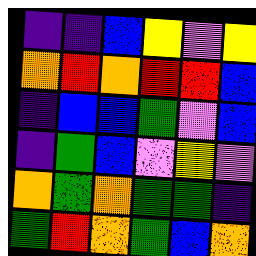[["indigo", "indigo", "blue", "yellow", "violet", "yellow"], ["orange", "red", "orange", "red", "red", "blue"], ["indigo", "blue", "blue", "green", "violet", "blue"], ["indigo", "green", "blue", "violet", "yellow", "violet"], ["orange", "green", "orange", "green", "green", "indigo"], ["green", "red", "orange", "green", "blue", "orange"]]